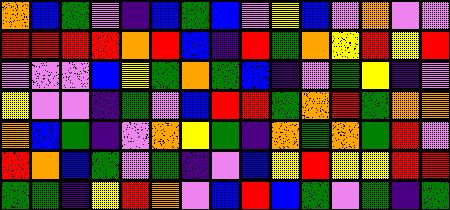[["orange", "blue", "green", "violet", "indigo", "blue", "green", "blue", "violet", "yellow", "blue", "violet", "orange", "violet", "violet"], ["red", "red", "red", "red", "orange", "red", "blue", "indigo", "red", "green", "orange", "yellow", "red", "yellow", "red"], ["violet", "violet", "violet", "blue", "yellow", "green", "orange", "green", "blue", "indigo", "violet", "green", "yellow", "indigo", "violet"], ["yellow", "violet", "violet", "indigo", "green", "violet", "blue", "red", "red", "green", "orange", "red", "green", "orange", "orange"], ["orange", "blue", "green", "indigo", "violet", "orange", "yellow", "green", "indigo", "orange", "green", "orange", "green", "red", "violet"], ["red", "orange", "blue", "green", "violet", "green", "indigo", "violet", "blue", "yellow", "red", "yellow", "yellow", "red", "red"], ["green", "green", "indigo", "yellow", "red", "orange", "violet", "blue", "red", "blue", "green", "violet", "green", "indigo", "green"]]